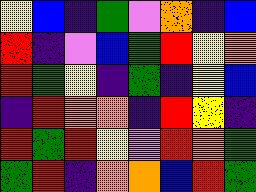[["yellow", "blue", "indigo", "green", "violet", "orange", "indigo", "blue"], ["red", "indigo", "violet", "blue", "green", "red", "yellow", "orange"], ["red", "green", "yellow", "indigo", "green", "indigo", "yellow", "blue"], ["indigo", "red", "orange", "orange", "indigo", "red", "yellow", "indigo"], ["red", "green", "red", "yellow", "violet", "red", "orange", "green"], ["green", "red", "indigo", "orange", "orange", "blue", "red", "green"]]